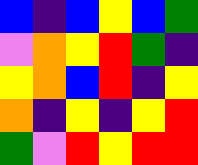[["blue", "indigo", "blue", "yellow", "blue", "green"], ["violet", "orange", "yellow", "red", "green", "indigo"], ["yellow", "orange", "blue", "red", "indigo", "yellow"], ["orange", "indigo", "yellow", "indigo", "yellow", "red"], ["green", "violet", "red", "yellow", "red", "red"]]